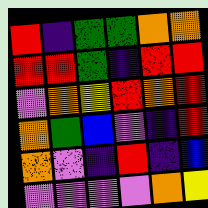[["red", "indigo", "green", "green", "orange", "orange"], ["red", "red", "green", "indigo", "red", "red"], ["violet", "orange", "yellow", "red", "orange", "red"], ["orange", "green", "blue", "violet", "indigo", "red"], ["orange", "violet", "indigo", "red", "indigo", "blue"], ["violet", "violet", "violet", "violet", "orange", "yellow"]]